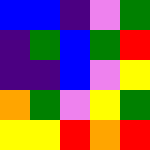[["blue", "blue", "indigo", "violet", "green"], ["indigo", "green", "blue", "green", "red"], ["indigo", "indigo", "blue", "violet", "yellow"], ["orange", "green", "violet", "yellow", "green"], ["yellow", "yellow", "red", "orange", "red"]]